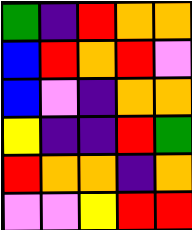[["green", "indigo", "red", "orange", "orange"], ["blue", "red", "orange", "red", "violet"], ["blue", "violet", "indigo", "orange", "orange"], ["yellow", "indigo", "indigo", "red", "green"], ["red", "orange", "orange", "indigo", "orange"], ["violet", "violet", "yellow", "red", "red"]]